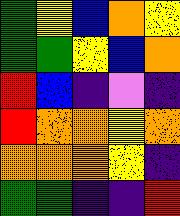[["green", "yellow", "blue", "orange", "yellow"], ["green", "green", "yellow", "blue", "orange"], ["red", "blue", "indigo", "violet", "indigo"], ["red", "orange", "orange", "yellow", "orange"], ["orange", "orange", "orange", "yellow", "indigo"], ["green", "green", "indigo", "indigo", "red"]]